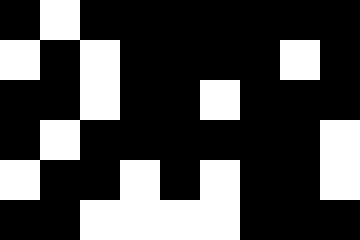[["black", "white", "black", "black", "black", "black", "black", "black", "black"], ["white", "black", "white", "black", "black", "black", "black", "white", "black"], ["black", "black", "white", "black", "black", "white", "black", "black", "black"], ["black", "white", "black", "black", "black", "black", "black", "black", "white"], ["white", "black", "black", "white", "black", "white", "black", "black", "white"], ["black", "black", "white", "white", "white", "white", "black", "black", "black"]]